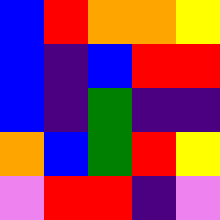[["blue", "red", "orange", "orange", "yellow"], ["blue", "indigo", "blue", "red", "red"], ["blue", "indigo", "green", "indigo", "indigo"], ["orange", "blue", "green", "red", "yellow"], ["violet", "red", "red", "indigo", "violet"]]